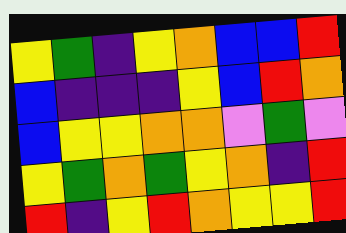[["yellow", "green", "indigo", "yellow", "orange", "blue", "blue", "red"], ["blue", "indigo", "indigo", "indigo", "yellow", "blue", "red", "orange"], ["blue", "yellow", "yellow", "orange", "orange", "violet", "green", "violet"], ["yellow", "green", "orange", "green", "yellow", "orange", "indigo", "red"], ["red", "indigo", "yellow", "red", "orange", "yellow", "yellow", "red"]]